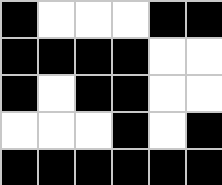[["black", "white", "white", "white", "black", "black"], ["black", "black", "black", "black", "white", "white"], ["black", "white", "black", "black", "white", "white"], ["white", "white", "white", "black", "white", "black"], ["black", "black", "black", "black", "black", "black"]]